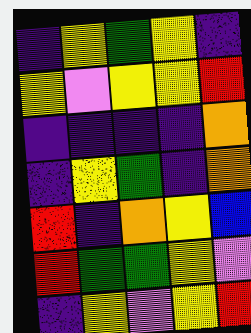[["indigo", "yellow", "green", "yellow", "indigo"], ["yellow", "violet", "yellow", "yellow", "red"], ["indigo", "indigo", "indigo", "indigo", "orange"], ["indigo", "yellow", "green", "indigo", "orange"], ["red", "indigo", "orange", "yellow", "blue"], ["red", "green", "green", "yellow", "violet"], ["indigo", "yellow", "violet", "yellow", "red"]]